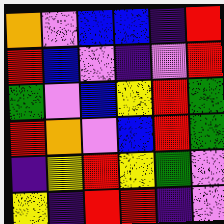[["orange", "violet", "blue", "blue", "indigo", "red"], ["red", "blue", "violet", "indigo", "violet", "red"], ["green", "violet", "blue", "yellow", "red", "green"], ["red", "orange", "violet", "blue", "red", "green"], ["indigo", "yellow", "red", "yellow", "green", "violet"], ["yellow", "indigo", "red", "red", "indigo", "violet"]]